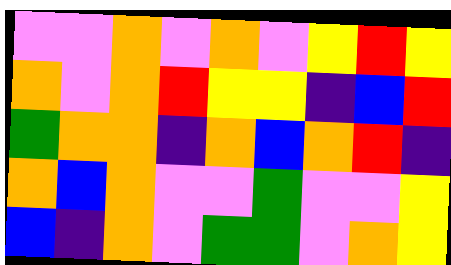[["violet", "violet", "orange", "violet", "orange", "violet", "yellow", "red", "yellow"], ["orange", "violet", "orange", "red", "yellow", "yellow", "indigo", "blue", "red"], ["green", "orange", "orange", "indigo", "orange", "blue", "orange", "red", "indigo"], ["orange", "blue", "orange", "violet", "violet", "green", "violet", "violet", "yellow"], ["blue", "indigo", "orange", "violet", "green", "green", "violet", "orange", "yellow"]]